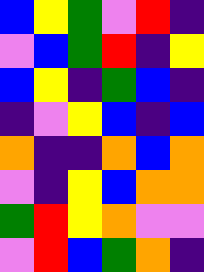[["blue", "yellow", "green", "violet", "red", "indigo"], ["violet", "blue", "green", "red", "indigo", "yellow"], ["blue", "yellow", "indigo", "green", "blue", "indigo"], ["indigo", "violet", "yellow", "blue", "indigo", "blue"], ["orange", "indigo", "indigo", "orange", "blue", "orange"], ["violet", "indigo", "yellow", "blue", "orange", "orange"], ["green", "red", "yellow", "orange", "violet", "violet"], ["violet", "red", "blue", "green", "orange", "indigo"]]